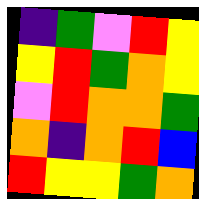[["indigo", "green", "violet", "red", "yellow"], ["yellow", "red", "green", "orange", "yellow"], ["violet", "red", "orange", "orange", "green"], ["orange", "indigo", "orange", "red", "blue"], ["red", "yellow", "yellow", "green", "orange"]]